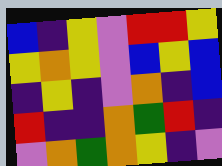[["blue", "indigo", "yellow", "violet", "red", "red", "yellow"], ["yellow", "orange", "yellow", "violet", "blue", "yellow", "blue"], ["indigo", "yellow", "indigo", "violet", "orange", "indigo", "blue"], ["red", "indigo", "indigo", "orange", "green", "red", "indigo"], ["violet", "orange", "green", "orange", "yellow", "indigo", "violet"]]